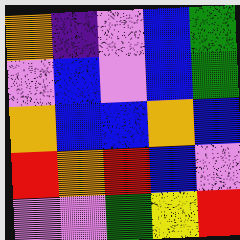[["orange", "indigo", "violet", "blue", "green"], ["violet", "blue", "violet", "blue", "green"], ["orange", "blue", "blue", "orange", "blue"], ["red", "orange", "red", "blue", "violet"], ["violet", "violet", "green", "yellow", "red"]]